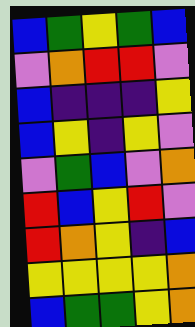[["blue", "green", "yellow", "green", "blue"], ["violet", "orange", "red", "red", "violet"], ["blue", "indigo", "indigo", "indigo", "yellow"], ["blue", "yellow", "indigo", "yellow", "violet"], ["violet", "green", "blue", "violet", "orange"], ["red", "blue", "yellow", "red", "violet"], ["red", "orange", "yellow", "indigo", "blue"], ["yellow", "yellow", "yellow", "yellow", "orange"], ["blue", "green", "green", "yellow", "orange"]]